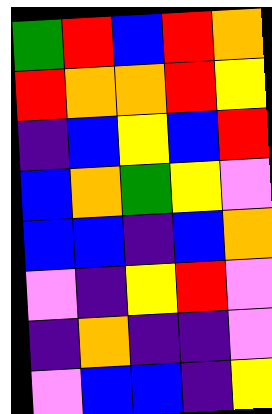[["green", "red", "blue", "red", "orange"], ["red", "orange", "orange", "red", "yellow"], ["indigo", "blue", "yellow", "blue", "red"], ["blue", "orange", "green", "yellow", "violet"], ["blue", "blue", "indigo", "blue", "orange"], ["violet", "indigo", "yellow", "red", "violet"], ["indigo", "orange", "indigo", "indigo", "violet"], ["violet", "blue", "blue", "indigo", "yellow"]]